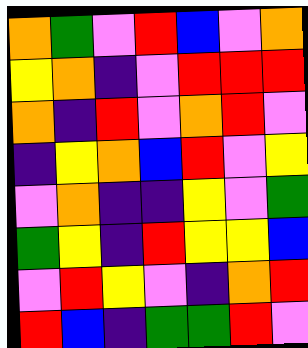[["orange", "green", "violet", "red", "blue", "violet", "orange"], ["yellow", "orange", "indigo", "violet", "red", "red", "red"], ["orange", "indigo", "red", "violet", "orange", "red", "violet"], ["indigo", "yellow", "orange", "blue", "red", "violet", "yellow"], ["violet", "orange", "indigo", "indigo", "yellow", "violet", "green"], ["green", "yellow", "indigo", "red", "yellow", "yellow", "blue"], ["violet", "red", "yellow", "violet", "indigo", "orange", "red"], ["red", "blue", "indigo", "green", "green", "red", "violet"]]